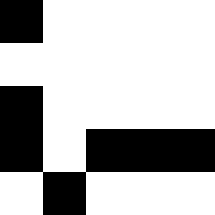[["black", "white", "white", "white", "white"], ["white", "white", "white", "white", "white"], ["black", "white", "white", "white", "white"], ["black", "white", "black", "black", "black"], ["white", "black", "white", "white", "white"]]